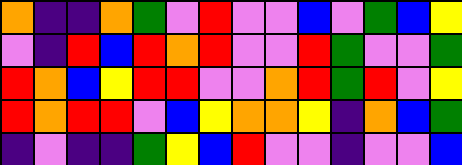[["orange", "indigo", "indigo", "orange", "green", "violet", "red", "violet", "violet", "blue", "violet", "green", "blue", "yellow"], ["violet", "indigo", "red", "blue", "red", "orange", "red", "violet", "violet", "red", "green", "violet", "violet", "green"], ["red", "orange", "blue", "yellow", "red", "red", "violet", "violet", "orange", "red", "green", "red", "violet", "yellow"], ["red", "orange", "red", "red", "violet", "blue", "yellow", "orange", "orange", "yellow", "indigo", "orange", "blue", "green"], ["indigo", "violet", "indigo", "indigo", "green", "yellow", "blue", "red", "violet", "violet", "indigo", "violet", "violet", "blue"]]